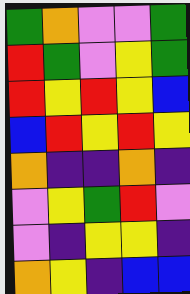[["green", "orange", "violet", "violet", "green"], ["red", "green", "violet", "yellow", "green"], ["red", "yellow", "red", "yellow", "blue"], ["blue", "red", "yellow", "red", "yellow"], ["orange", "indigo", "indigo", "orange", "indigo"], ["violet", "yellow", "green", "red", "violet"], ["violet", "indigo", "yellow", "yellow", "indigo"], ["orange", "yellow", "indigo", "blue", "blue"]]